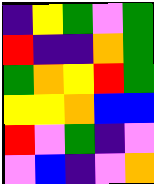[["indigo", "yellow", "green", "violet", "green"], ["red", "indigo", "indigo", "orange", "green"], ["green", "orange", "yellow", "red", "green"], ["yellow", "yellow", "orange", "blue", "blue"], ["red", "violet", "green", "indigo", "violet"], ["violet", "blue", "indigo", "violet", "orange"]]